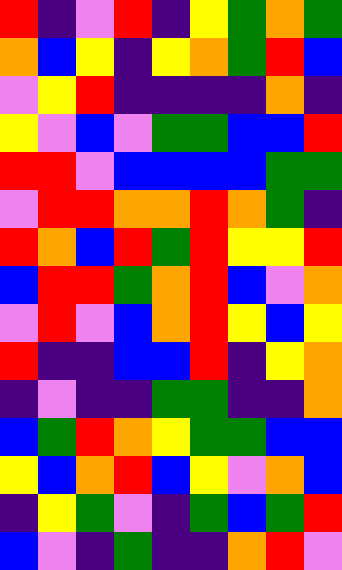[["red", "indigo", "violet", "red", "indigo", "yellow", "green", "orange", "green"], ["orange", "blue", "yellow", "indigo", "yellow", "orange", "green", "red", "blue"], ["violet", "yellow", "red", "indigo", "indigo", "indigo", "indigo", "orange", "indigo"], ["yellow", "violet", "blue", "violet", "green", "green", "blue", "blue", "red"], ["red", "red", "violet", "blue", "blue", "blue", "blue", "green", "green"], ["violet", "red", "red", "orange", "orange", "red", "orange", "green", "indigo"], ["red", "orange", "blue", "red", "green", "red", "yellow", "yellow", "red"], ["blue", "red", "red", "green", "orange", "red", "blue", "violet", "orange"], ["violet", "red", "violet", "blue", "orange", "red", "yellow", "blue", "yellow"], ["red", "indigo", "indigo", "blue", "blue", "red", "indigo", "yellow", "orange"], ["indigo", "violet", "indigo", "indigo", "green", "green", "indigo", "indigo", "orange"], ["blue", "green", "red", "orange", "yellow", "green", "green", "blue", "blue"], ["yellow", "blue", "orange", "red", "blue", "yellow", "violet", "orange", "blue"], ["indigo", "yellow", "green", "violet", "indigo", "green", "blue", "green", "red"], ["blue", "violet", "indigo", "green", "indigo", "indigo", "orange", "red", "violet"]]